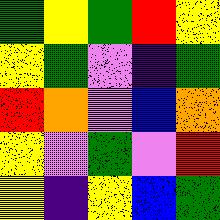[["green", "yellow", "green", "red", "yellow"], ["yellow", "green", "violet", "indigo", "green"], ["red", "orange", "violet", "blue", "orange"], ["yellow", "violet", "green", "violet", "red"], ["yellow", "indigo", "yellow", "blue", "green"]]